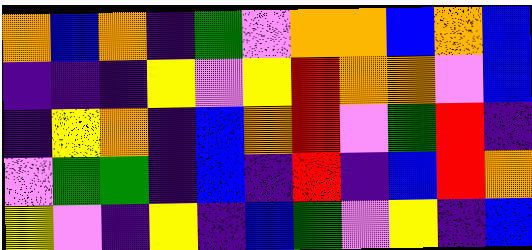[["orange", "blue", "orange", "indigo", "green", "violet", "orange", "orange", "blue", "orange", "blue"], ["indigo", "indigo", "indigo", "yellow", "violet", "yellow", "red", "orange", "orange", "violet", "blue"], ["indigo", "yellow", "orange", "indigo", "blue", "orange", "red", "violet", "green", "red", "indigo"], ["violet", "green", "green", "indigo", "blue", "indigo", "red", "indigo", "blue", "red", "orange"], ["yellow", "violet", "indigo", "yellow", "indigo", "blue", "green", "violet", "yellow", "indigo", "blue"]]